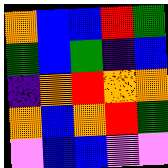[["orange", "blue", "blue", "red", "green"], ["green", "blue", "green", "indigo", "blue"], ["indigo", "orange", "red", "orange", "orange"], ["orange", "blue", "orange", "red", "green"], ["violet", "blue", "blue", "violet", "violet"]]